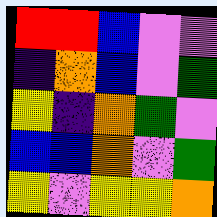[["red", "red", "blue", "violet", "violet"], ["indigo", "orange", "blue", "violet", "green"], ["yellow", "indigo", "orange", "green", "violet"], ["blue", "blue", "orange", "violet", "green"], ["yellow", "violet", "yellow", "yellow", "orange"]]